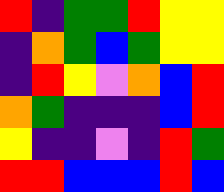[["red", "indigo", "green", "green", "red", "yellow", "yellow"], ["indigo", "orange", "green", "blue", "green", "yellow", "yellow"], ["indigo", "red", "yellow", "violet", "orange", "blue", "red"], ["orange", "green", "indigo", "indigo", "indigo", "blue", "red"], ["yellow", "indigo", "indigo", "violet", "indigo", "red", "green"], ["red", "red", "blue", "blue", "blue", "red", "blue"]]